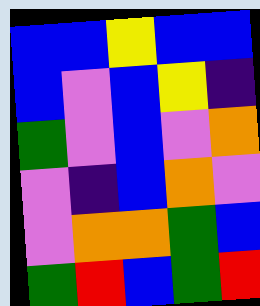[["blue", "blue", "yellow", "blue", "blue"], ["blue", "violet", "blue", "yellow", "indigo"], ["green", "violet", "blue", "violet", "orange"], ["violet", "indigo", "blue", "orange", "violet"], ["violet", "orange", "orange", "green", "blue"], ["green", "red", "blue", "green", "red"]]